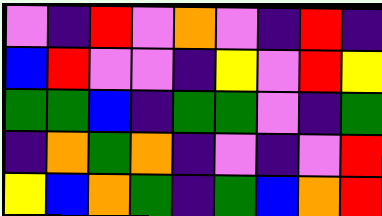[["violet", "indigo", "red", "violet", "orange", "violet", "indigo", "red", "indigo"], ["blue", "red", "violet", "violet", "indigo", "yellow", "violet", "red", "yellow"], ["green", "green", "blue", "indigo", "green", "green", "violet", "indigo", "green"], ["indigo", "orange", "green", "orange", "indigo", "violet", "indigo", "violet", "red"], ["yellow", "blue", "orange", "green", "indigo", "green", "blue", "orange", "red"]]